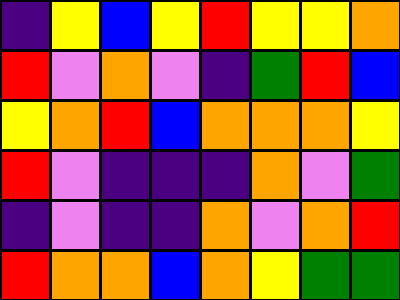[["indigo", "yellow", "blue", "yellow", "red", "yellow", "yellow", "orange"], ["red", "violet", "orange", "violet", "indigo", "green", "red", "blue"], ["yellow", "orange", "red", "blue", "orange", "orange", "orange", "yellow"], ["red", "violet", "indigo", "indigo", "indigo", "orange", "violet", "green"], ["indigo", "violet", "indigo", "indigo", "orange", "violet", "orange", "red"], ["red", "orange", "orange", "blue", "orange", "yellow", "green", "green"]]